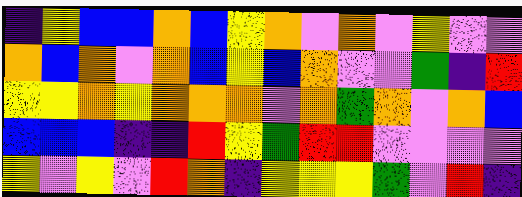[["indigo", "yellow", "blue", "blue", "orange", "blue", "yellow", "orange", "violet", "orange", "violet", "yellow", "violet", "violet"], ["orange", "blue", "orange", "violet", "orange", "blue", "yellow", "blue", "orange", "violet", "violet", "green", "indigo", "red"], ["yellow", "yellow", "orange", "yellow", "orange", "orange", "orange", "violet", "orange", "green", "orange", "violet", "orange", "blue"], ["blue", "blue", "blue", "indigo", "indigo", "red", "yellow", "green", "red", "red", "violet", "violet", "violet", "violet"], ["yellow", "violet", "yellow", "violet", "red", "orange", "indigo", "yellow", "yellow", "yellow", "green", "violet", "red", "indigo"]]